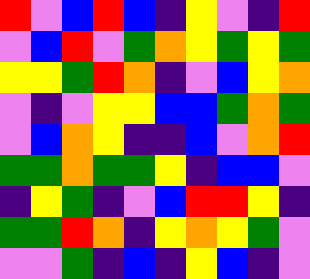[["red", "violet", "blue", "red", "blue", "indigo", "yellow", "violet", "indigo", "red"], ["violet", "blue", "red", "violet", "green", "orange", "yellow", "green", "yellow", "green"], ["yellow", "yellow", "green", "red", "orange", "indigo", "violet", "blue", "yellow", "orange"], ["violet", "indigo", "violet", "yellow", "yellow", "blue", "blue", "green", "orange", "green"], ["violet", "blue", "orange", "yellow", "indigo", "indigo", "blue", "violet", "orange", "red"], ["green", "green", "orange", "green", "green", "yellow", "indigo", "blue", "blue", "violet"], ["indigo", "yellow", "green", "indigo", "violet", "blue", "red", "red", "yellow", "indigo"], ["green", "green", "red", "orange", "indigo", "yellow", "orange", "yellow", "green", "violet"], ["violet", "violet", "green", "indigo", "blue", "indigo", "yellow", "blue", "indigo", "violet"]]